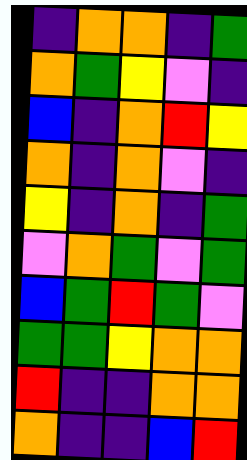[["indigo", "orange", "orange", "indigo", "green"], ["orange", "green", "yellow", "violet", "indigo"], ["blue", "indigo", "orange", "red", "yellow"], ["orange", "indigo", "orange", "violet", "indigo"], ["yellow", "indigo", "orange", "indigo", "green"], ["violet", "orange", "green", "violet", "green"], ["blue", "green", "red", "green", "violet"], ["green", "green", "yellow", "orange", "orange"], ["red", "indigo", "indigo", "orange", "orange"], ["orange", "indigo", "indigo", "blue", "red"]]